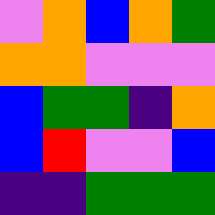[["violet", "orange", "blue", "orange", "green"], ["orange", "orange", "violet", "violet", "violet"], ["blue", "green", "green", "indigo", "orange"], ["blue", "red", "violet", "violet", "blue"], ["indigo", "indigo", "green", "green", "green"]]